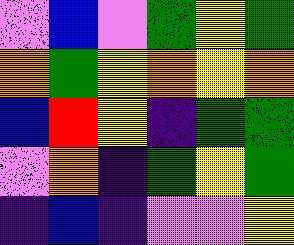[["violet", "blue", "violet", "green", "yellow", "green"], ["orange", "green", "yellow", "orange", "yellow", "orange"], ["blue", "red", "yellow", "indigo", "green", "green"], ["violet", "orange", "indigo", "green", "yellow", "green"], ["indigo", "blue", "indigo", "violet", "violet", "yellow"]]